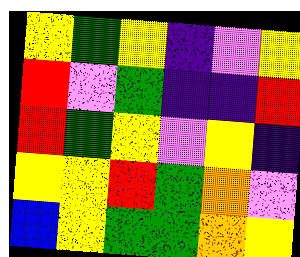[["yellow", "green", "yellow", "indigo", "violet", "yellow"], ["red", "violet", "green", "indigo", "indigo", "red"], ["red", "green", "yellow", "violet", "yellow", "indigo"], ["yellow", "yellow", "red", "green", "orange", "violet"], ["blue", "yellow", "green", "green", "orange", "yellow"]]